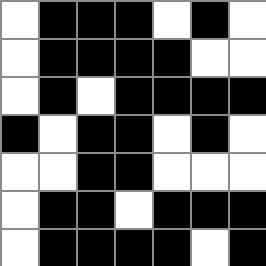[["white", "black", "black", "black", "white", "black", "white"], ["white", "black", "black", "black", "black", "white", "white"], ["white", "black", "white", "black", "black", "black", "black"], ["black", "white", "black", "black", "white", "black", "white"], ["white", "white", "black", "black", "white", "white", "white"], ["white", "black", "black", "white", "black", "black", "black"], ["white", "black", "black", "black", "black", "white", "black"]]